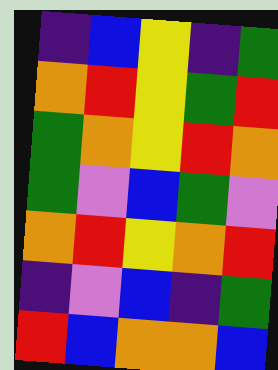[["indigo", "blue", "yellow", "indigo", "green"], ["orange", "red", "yellow", "green", "red"], ["green", "orange", "yellow", "red", "orange"], ["green", "violet", "blue", "green", "violet"], ["orange", "red", "yellow", "orange", "red"], ["indigo", "violet", "blue", "indigo", "green"], ["red", "blue", "orange", "orange", "blue"]]